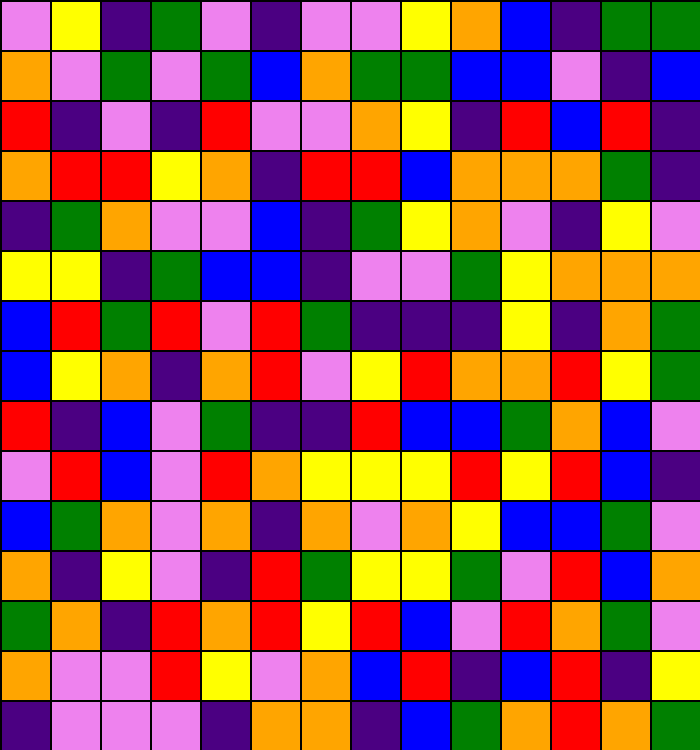[["violet", "yellow", "indigo", "green", "violet", "indigo", "violet", "violet", "yellow", "orange", "blue", "indigo", "green", "green"], ["orange", "violet", "green", "violet", "green", "blue", "orange", "green", "green", "blue", "blue", "violet", "indigo", "blue"], ["red", "indigo", "violet", "indigo", "red", "violet", "violet", "orange", "yellow", "indigo", "red", "blue", "red", "indigo"], ["orange", "red", "red", "yellow", "orange", "indigo", "red", "red", "blue", "orange", "orange", "orange", "green", "indigo"], ["indigo", "green", "orange", "violet", "violet", "blue", "indigo", "green", "yellow", "orange", "violet", "indigo", "yellow", "violet"], ["yellow", "yellow", "indigo", "green", "blue", "blue", "indigo", "violet", "violet", "green", "yellow", "orange", "orange", "orange"], ["blue", "red", "green", "red", "violet", "red", "green", "indigo", "indigo", "indigo", "yellow", "indigo", "orange", "green"], ["blue", "yellow", "orange", "indigo", "orange", "red", "violet", "yellow", "red", "orange", "orange", "red", "yellow", "green"], ["red", "indigo", "blue", "violet", "green", "indigo", "indigo", "red", "blue", "blue", "green", "orange", "blue", "violet"], ["violet", "red", "blue", "violet", "red", "orange", "yellow", "yellow", "yellow", "red", "yellow", "red", "blue", "indigo"], ["blue", "green", "orange", "violet", "orange", "indigo", "orange", "violet", "orange", "yellow", "blue", "blue", "green", "violet"], ["orange", "indigo", "yellow", "violet", "indigo", "red", "green", "yellow", "yellow", "green", "violet", "red", "blue", "orange"], ["green", "orange", "indigo", "red", "orange", "red", "yellow", "red", "blue", "violet", "red", "orange", "green", "violet"], ["orange", "violet", "violet", "red", "yellow", "violet", "orange", "blue", "red", "indigo", "blue", "red", "indigo", "yellow"], ["indigo", "violet", "violet", "violet", "indigo", "orange", "orange", "indigo", "blue", "green", "orange", "red", "orange", "green"]]